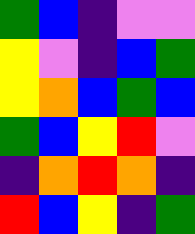[["green", "blue", "indigo", "violet", "violet"], ["yellow", "violet", "indigo", "blue", "green"], ["yellow", "orange", "blue", "green", "blue"], ["green", "blue", "yellow", "red", "violet"], ["indigo", "orange", "red", "orange", "indigo"], ["red", "blue", "yellow", "indigo", "green"]]